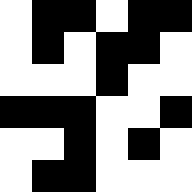[["white", "black", "black", "white", "black", "black"], ["white", "black", "white", "black", "black", "white"], ["white", "white", "white", "black", "white", "white"], ["black", "black", "black", "white", "white", "black"], ["white", "white", "black", "white", "black", "white"], ["white", "black", "black", "white", "white", "white"]]